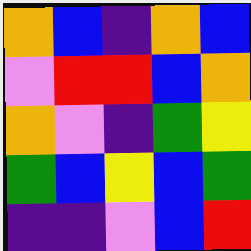[["orange", "blue", "indigo", "orange", "blue"], ["violet", "red", "red", "blue", "orange"], ["orange", "violet", "indigo", "green", "yellow"], ["green", "blue", "yellow", "blue", "green"], ["indigo", "indigo", "violet", "blue", "red"]]